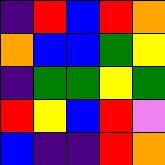[["indigo", "red", "blue", "red", "orange"], ["orange", "blue", "blue", "green", "yellow"], ["indigo", "green", "green", "yellow", "green"], ["red", "yellow", "blue", "red", "violet"], ["blue", "indigo", "indigo", "red", "orange"]]